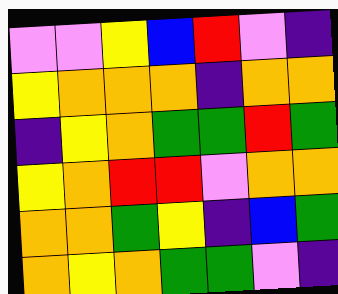[["violet", "violet", "yellow", "blue", "red", "violet", "indigo"], ["yellow", "orange", "orange", "orange", "indigo", "orange", "orange"], ["indigo", "yellow", "orange", "green", "green", "red", "green"], ["yellow", "orange", "red", "red", "violet", "orange", "orange"], ["orange", "orange", "green", "yellow", "indigo", "blue", "green"], ["orange", "yellow", "orange", "green", "green", "violet", "indigo"]]